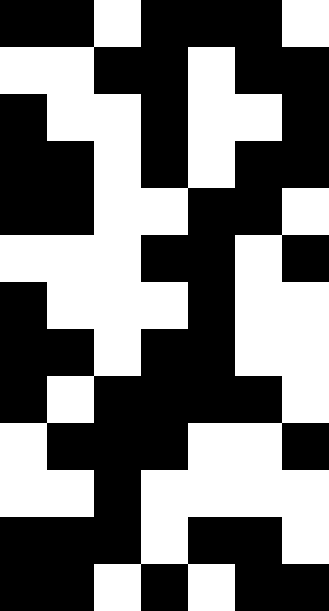[["black", "black", "white", "black", "black", "black", "white"], ["white", "white", "black", "black", "white", "black", "black"], ["black", "white", "white", "black", "white", "white", "black"], ["black", "black", "white", "black", "white", "black", "black"], ["black", "black", "white", "white", "black", "black", "white"], ["white", "white", "white", "black", "black", "white", "black"], ["black", "white", "white", "white", "black", "white", "white"], ["black", "black", "white", "black", "black", "white", "white"], ["black", "white", "black", "black", "black", "black", "white"], ["white", "black", "black", "black", "white", "white", "black"], ["white", "white", "black", "white", "white", "white", "white"], ["black", "black", "black", "white", "black", "black", "white"], ["black", "black", "white", "black", "white", "black", "black"]]